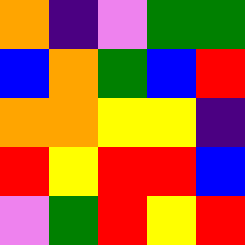[["orange", "indigo", "violet", "green", "green"], ["blue", "orange", "green", "blue", "red"], ["orange", "orange", "yellow", "yellow", "indigo"], ["red", "yellow", "red", "red", "blue"], ["violet", "green", "red", "yellow", "red"]]